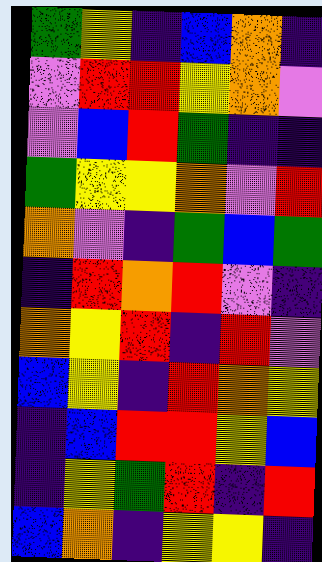[["green", "yellow", "indigo", "blue", "orange", "indigo"], ["violet", "red", "red", "yellow", "orange", "violet"], ["violet", "blue", "red", "green", "indigo", "indigo"], ["green", "yellow", "yellow", "orange", "violet", "red"], ["orange", "violet", "indigo", "green", "blue", "green"], ["indigo", "red", "orange", "red", "violet", "indigo"], ["orange", "yellow", "red", "indigo", "red", "violet"], ["blue", "yellow", "indigo", "red", "orange", "yellow"], ["indigo", "blue", "red", "red", "yellow", "blue"], ["indigo", "yellow", "green", "red", "indigo", "red"], ["blue", "orange", "indigo", "yellow", "yellow", "indigo"]]